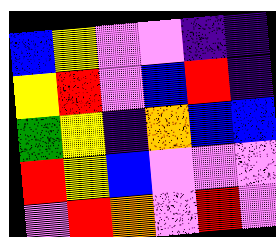[["blue", "yellow", "violet", "violet", "indigo", "indigo"], ["yellow", "red", "violet", "blue", "red", "indigo"], ["green", "yellow", "indigo", "orange", "blue", "blue"], ["red", "yellow", "blue", "violet", "violet", "violet"], ["violet", "red", "orange", "violet", "red", "violet"]]